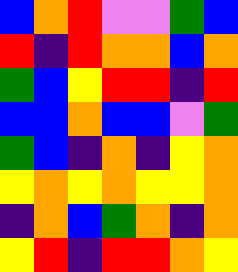[["blue", "orange", "red", "violet", "violet", "green", "blue"], ["red", "indigo", "red", "orange", "orange", "blue", "orange"], ["green", "blue", "yellow", "red", "red", "indigo", "red"], ["blue", "blue", "orange", "blue", "blue", "violet", "green"], ["green", "blue", "indigo", "orange", "indigo", "yellow", "orange"], ["yellow", "orange", "yellow", "orange", "yellow", "yellow", "orange"], ["indigo", "orange", "blue", "green", "orange", "indigo", "orange"], ["yellow", "red", "indigo", "red", "red", "orange", "yellow"]]